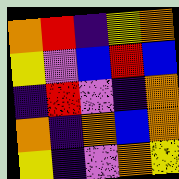[["orange", "red", "indigo", "yellow", "orange"], ["yellow", "violet", "blue", "red", "blue"], ["indigo", "red", "violet", "indigo", "orange"], ["orange", "indigo", "orange", "blue", "orange"], ["yellow", "indigo", "violet", "orange", "yellow"]]